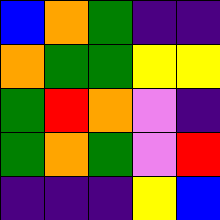[["blue", "orange", "green", "indigo", "indigo"], ["orange", "green", "green", "yellow", "yellow"], ["green", "red", "orange", "violet", "indigo"], ["green", "orange", "green", "violet", "red"], ["indigo", "indigo", "indigo", "yellow", "blue"]]